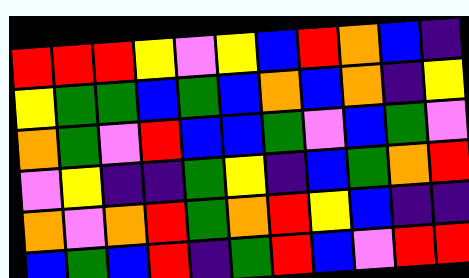[["red", "red", "red", "yellow", "violet", "yellow", "blue", "red", "orange", "blue", "indigo"], ["yellow", "green", "green", "blue", "green", "blue", "orange", "blue", "orange", "indigo", "yellow"], ["orange", "green", "violet", "red", "blue", "blue", "green", "violet", "blue", "green", "violet"], ["violet", "yellow", "indigo", "indigo", "green", "yellow", "indigo", "blue", "green", "orange", "red"], ["orange", "violet", "orange", "red", "green", "orange", "red", "yellow", "blue", "indigo", "indigo"], ["blue", "green", "blue", "red", "indigo", "green", "red", "blue", "violet", "red", "red"]]